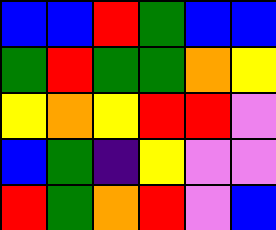[["blue", "blue", "red", "green", "blue", "blue"], ["green", "red", "green", "green", "orange", "yellow"], ["yellow", "orange", "yellow", "red", "red", "violet"], ["blue", "green", "indigo", "yellow", "violet", "violet"], ["red", "green", "orange", "red", "violet", "blue"]]